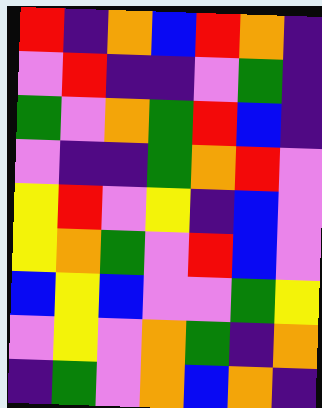[["red", "indigo", "orange", "blue", "red", "orange", "indigo"], ["violet", "red", "indigo", "indigo", "violet", "green", "indigo"], ["green", "violet", "orange", "green", "red", "blue", "indigo"], ["violet", "indigo", "indigo", "green", "orange", "red", "violet"], ["yellow", "red", "violet", "yellow", "indigo", "blue", "violet"], ["yellow", "orange", "green", "violet", "red", "blue", "violet"], ["blue", "yellow", "blue", "violet", "violet", "green", "yellow"], ["violet", "yellow", "violet", "orange", "green", "indigo", "orange"], ["indigo", "green", "violet", "orange", "blue", "orange", "indigo"]]